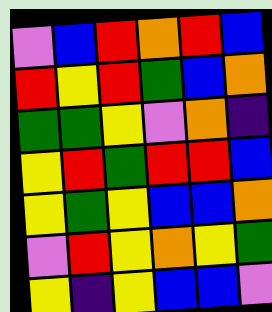[["violet", "blue", "red", "orange", "red", "blue"], ["red", "yellow", "red", "green", "blue", "orange"], ["green", "green", "yellow", "violet", "orange", "indigo"], ["yellow", "red", "green", "red", "red", "blue"], ["yellow", "green", "yellow", "blue", "blue", "orange"], ["violet", "red", "yellow", "orange", "yellow", "green"], ["yellow", "indigo", "yellow", "blue", "blue", "violet"]]